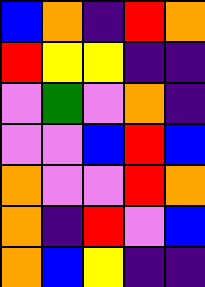[["blue", "orange", "indigo", "red", "orange"], ["red", "yellow", "yellow", "indigo", "indigo"], ["violet", "green", "violet", "orange", "indigo"], ["violet", "violet", "blue", "red", "blue"], ["orange", "violet", "violet", "red", "orange"], ["orange", "indigo", "red", "violet", "blue"], ["orange", "blue", "yellow", "indigo", "indigo"]]